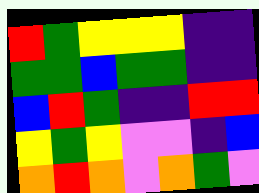[["red", "green", "yellow", "yellow", "yellow", "indigo", "indigo"], ["green", "green", "blue", "green", "green", "indigo", "indigo"], ["blue", "red", "green", "indigo", "indigo", "red", "red"], ["yellow", "green", "yellow", "violet", "violet", "indigo", "blue"], ["orange", "red", "orange", "violet", "orange", "green", "violet"]]